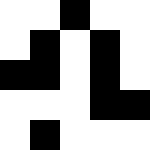[["white", "white", "black", "white", "white"], ["white", "black", "white", "black", "white"], ["black", "black", "white", "black", "white"], ["white", "white", "white", "black", "black"], ["white", "black", "white", "white", "white"]]